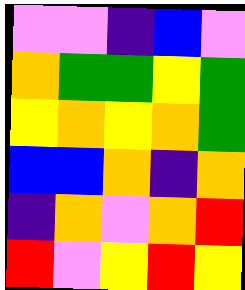[["violet", "violet", "indigo", "blue", "violet"], ["orange", "green", "green", "yellow", "green"], ["yellow", "orange", "yellow", "orange", "green"], ["blue", "blue", "orange", "indigo", "orange"], ["indigo", "orange", "violet", "orange", "red"], ["red", "violet", "yellow", "red", "yellow"]]